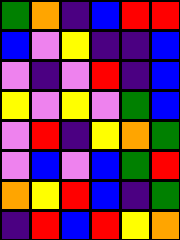[["green", "orange", "indigo", "blue", "red", "red"], ["blue", "violet", "yellow", "indigo", "indigo", "blue"], ["violet", "indigo", "violet", "red", "indigo", "blue"], ["yellow", "violet", "yellow", "violet", "green", "blue"], ["violet", "red", "indigo", "yellow", "orange", "green"], ["violet", "blue", "violet", "blue", "green", "red"], ["orange", "yellow", "red", "blue", "indigo", "green"], ["indigo", "red", "blue", "red", "yellow", "orange"]]